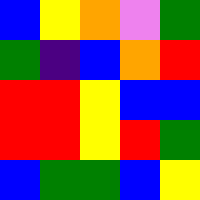[["blue", "yellow", "orange", "violet", "green"], ["green", "indigo", "blue", "orange", "red"], ["red", "red", "yellow", "blue", "blue"], ["red", "red", "yellow", "red", "green"], ["blue", "green", "green", "blue", "yellow"]]